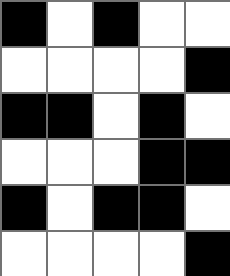[["black", "white", "black", "white", "white"], ["white", "white", "white", "white", "black"], ["black", "black", "white", "black", "white"], ["white", "white", "white", "black", "black"], ["black", "white", "black", "black", "white"], ["white", "white", "white", "white", "black"]]